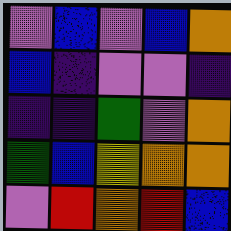[["violet", "blue", "violet", "blue", "orange"], ["blue", "indigo", "violet", "violet", "indigo"], ["indigo", "indigo", "green", "violet", "orange"], ["green", "blue", "yellow", "orange", "orange"], ["violet", "red", "orange", "red", "blue"]]